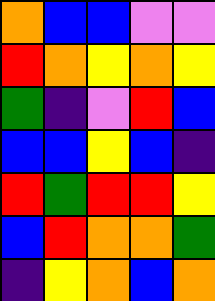[["orange", "blue", "blue", "violet", "violet"], ["red", "orange", "yellow", "orange", "yellow"], ["green", "indigo", "violet", "red", "blue"], ["blue", "blue", "yellow", "blue", "indigo"], ["red", "green", "red", "red", "yellow"], ["blue", "red", "orange", "orange", "green"], ["indigo", "yellow", "orange", "blue", "orange"]]